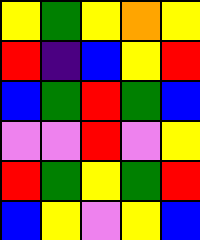[["yellow", "green", "yellow", "orange", "yellow"], ["red", "indigo", "blue", "yellow", "red"], ["blue", "green", "red", "green", "blue"], ["violet", "violet", "red", "violet", "yellow"], ["red", "green", "yellow", "green", "red"], ["blue", "yellow", "violet", "yellow", "blue"]]